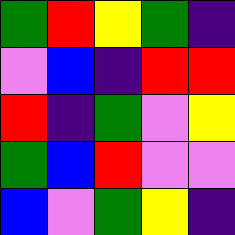[["green", "red", "yellow", "green", "indigo"], ["violet", "blue", "indigo", "red", "red"], ["red", "indigo", "green", "violet", "yellow"], ["green", "blue", "red", "violet", "violet"], ["blue", "violet", "green", "yellow", "indigo"]]